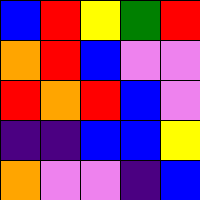[["blue", "red", "yellow", "green", "red"], ["orange", "red", "blue", "violet", "violet"], ["red", "orange", "red", "blue", "violet"], ["indigo", "indigo", "blue", "blue", "yellow"], ["orange", "violet", "violet", "indigo", "blue"]]